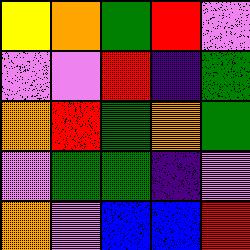[["yellow", "orange", "green", "red", "violet"], ["violet", "violet", "red", "indigo", "green"], ["orange", "red", "green", "orange", "green"], ["violet", "green", "green", "indigo", "violet"], ["orange", "violet", "blue", "blue", "red"]]